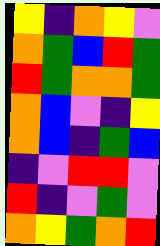[["yellow", "indigo", "orange", "yellow", "violet"], ["orange", "green", "blue", "red", "green"], ["red", "green", "orange", "orange", "green"], ["orange", "blue", "violet", "indigo", "yellow"], ["orange", "blue", "indigo", "green", "blue"], ["indigo", "violet", "red", "red", "violet"], ["red", "indigo", "violet", "green", "violet"], ["orange", "yellow", "green", "orange", "red"]]